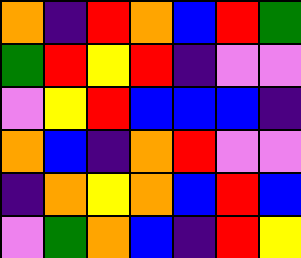[["orange", "indigo", "red", "orange", "blue", "red", "green"], ["green", "red", "yellow", "red", "indigo", "violet", "violet"], ["violet", "yellow", "red", "blue", "blue", "blue", "indigo"], ["orange", "blue", "indigo", "orange", "red", "violet", "violet"], ["indigo", "orange", "yellow", "orange", "blue", "red", "blue"], ["violet", "green", "orange", "blue", "indigo", "red", "yellow"]]